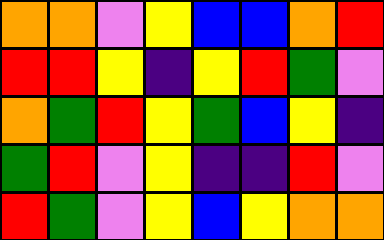[["orange", "orange", "violet", "yellow", "blue", "blue", "orange", "red"], ["red", "red", "yellow", "indigo", "yellow", "red", "green", "violet"], ["orange", "green", "red", "yellow", "green", "blue", "yellow", "indigo"], ["green", "red", "violet", "yellow", "indigo", "indigo", "red", "violet"], ["red", "green", "violet", "yellow", "blue", "yellow", "orange", "orange"]]